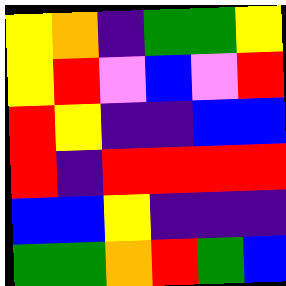[["yellow", "orange", "indigo", "green", "green", "yellow"], ["yellow", "red", "violet", "blue", "violet", "red"], ["red", "yellow", "indigo", "indigo", "blue", "blue"], ["red", "indigo", "red", "red", "red", "red"], ["blue", "blue", "yellow", "indigo", "indigo", "indigo"], ["green", "green", "orange", "red", "green", "blue"]]